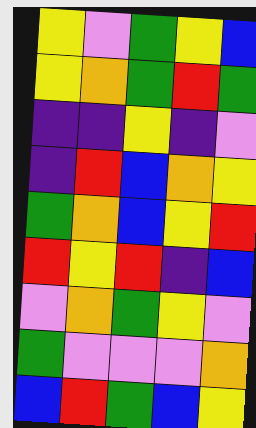[["yellow", "violet", "green", "yellow", "blue"], ["yellow", "orange", "green", "red", "green"], ["indigo", "indigo", "yellow", "indigo", "violet"], ["indigo", "red", "blue", "orange", "yellow"], ["green", "orange", "blue", "yellow", "red"], ["red", "yellow", "red", "indigo", "blue"], ["violet", "orange", "green", "yellow", "violet"], ["green", "violet", "violet", "violet", "orange"], ["blue", "red", "green", "blue", "yellow"]]